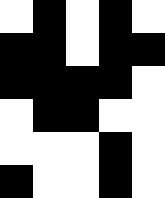[["white", "black", "white", "black", "white"], ["black", "black", "white", "black", "black"], ["black", "black", "black", "black", "white"], ["white", "black", "black", "white", "white"], ["white", "white", "white", "black", "white"], ["black", "white", "white", "black", "white"]]